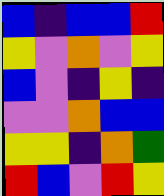[["blue", "indigo", "blue", "blue", "red"], ["yellow", "violet", "orange", "violet", "yellow"], ["blue", "violet", "indigo", "yellow", "indigo"], ["violet", "violet", "orange", "blue", "blue"], ["yellow", "yellow", "indigo", "orange", "green"], ["red", "blue", "violet", "red", "yellow"]]